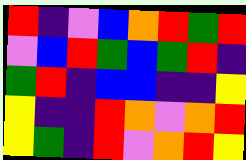[["red", "indigo", "violet", "blue", "orange", "red", "green", "red"], ["violet", "blue", "red", "green", "blue", "green", "red", "indigo"], ["green", "red", "indigo", "blue", "blue", "indigo", "indigo", "yellow"], ["yellow", "indigo", "indigo", "red", "orange", "violet", "orange", "red"], ["yellow", "green", "indigo", "red", "violet", "orange", "red", "yellow"]]